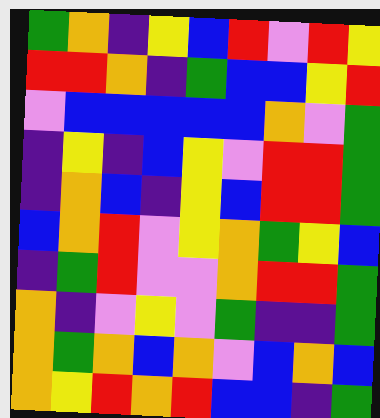[["green", "orange", "indigo", "yellow", "blue", "red", "violet", "red", "yellow"], ["red", "red", "orange", "indigo", "green", "blue", "blue", "yellow", "red"], ["violet", "blue", "blue", "blue", "blue", "blue", "orange", "violet", "green"], ["indigo", "yellow", "indigo", "blue", "yellow", "violet", "red", "red", "green"], ["indigo", "orange", "blue", "indigo", "yellow", "blue", "red", "red", "green"], ["blue", "orange", "red", "violet", "yellow", "orange", "green", "yellow", "blue"], ["indigo", "green", "red", "violet", "violet", "orange", "red", "red", "green"], ["orange", "indigo", "violet", "yellow", "violet", "green", "indigo", "indigo", "green"], ["orange", "green", "orange", "blue", "orange", "violet", "blue", "orange", "blue"], ["orange", "yellow", "red", "orange", "red", "blue", "blue", "indigo", "green"]]